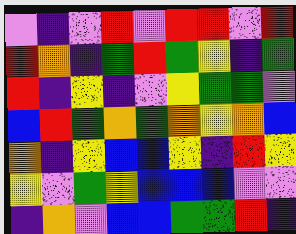[["violet", "indigo", "violet", "red", "violet", "red", "red", "violet", "red"], ["red", "orange", "indigo", "green", "red", "green", "yellow", "indigo", "green"], ["red", "indigo", "yellow", "indigo", "violet", "yellow", "green", "green", "violet"], ["blue", "red", "green", "orange", "green", "orange", "yellow", "orange", "blue"], ["orange", "indigo", "yellow", "blue", "blue", "yellow", "indigo", "red", "yellow"], ["yellow", "violet", "green", "yellow", "blue", "blue", "blue", "violet", "violet"], ["indigo", "orange", "violet", "blue", "blue", "green", "green", "red", "indigo"]]